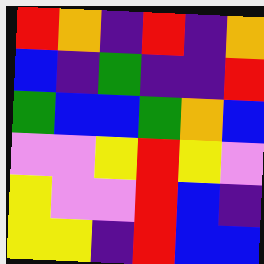[["red", "orange", "indigo", "red", "indigo", "orange"], ["blue", "indigo", "green", "indigo", "indigo", "red"], ["green", "blue", "blue", "green", "orange", "blue"], ["violet", "violet", "yellow", "red", "yellow", "violet"], ["yellow", "violet", "violet", "red", "blue", "indigo"], ["yellow", "yellow", "indigo", "red", "blue", "blue"]]